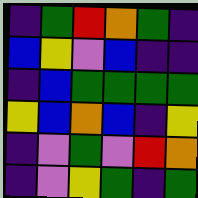[["indigo", "green", "red", "orange", "green", "indigo"], ["blue", "yellow", "violet", "blue", "indigo", "indigo"], ["indigo", "blue", "green", "green", "green", "green"], ["yellow", "blue", "orange", "blue", "indigo", "yellow"], ["indigo", "violet", "green", "violet", "red", "orange"], ["indigo", "violet", "yellow", "green", "indigo", "green"]]